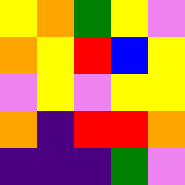[["yellow", "orange", "green", "yellow", "violet"], ["orange", "yellow", "red", "blue", "yellow"], ["violet", "yellow", "violet", "yellow", "yellow"], ["orange", "indigo", "red", "red", "orange"], ["indigo", "indigo", "indigo", "green", "violet"]]